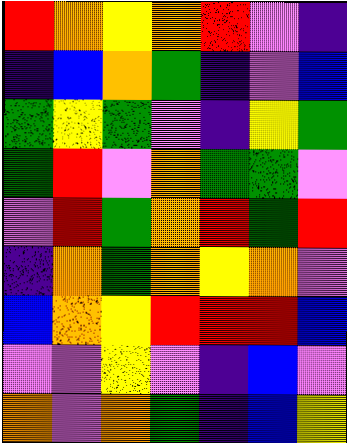[["red", "orange", "yellow", "orange", "red", "violet", "indigo"], ["indigo", "blue", "orange", "green", "indigo", "violet", "blue"], ["green", "yellow", "green", "violet", "indigo", "yellow", "green"], ["green", "red", "violet", "orange", "green", "green", "violet"], ["violet", "red", "green", "orange", "red", "green", "red"], ["indigo", "orange", "green", "orange", "yellow", "orange", "violet"], ["blue", "orange", "yellow", "red", "red", "red", "blue"], ["violet", "violet", "yellow", "violet", "indigo", "blue", "violet"], ["orange", "violet", "orange", "green", "indigo", "blue", "yellow"]]